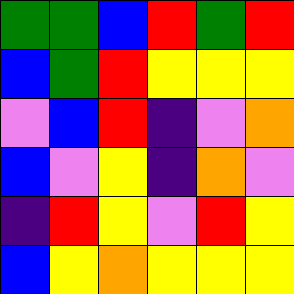[["green", "green", "blue", "red", "green", "red"], ["blue", "green", "red", "yellow", "yellow", "yellow"], ["violet", "blue", "red", "indigo", "violet", "orange"], ["blue", "violet", "yellow", "indigo", "orange", "violet"], ["indigo", "red", "yellow", "violet", "red", "yellow"], ["blue", "yellow", "orange", "yellow", "yellow", "yellow"]]